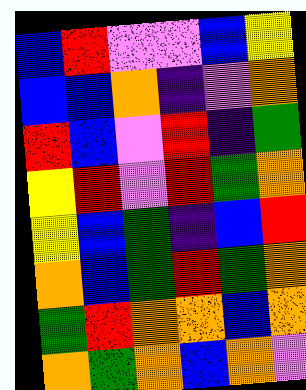[["blue", "red", "violet", "violet", "blue", "yellow"], ["blue", "blue", "orange", "indigo", "violet", "orange"], ["red", "blue", "violet", "red", "indigo", "green"], ["yellow", "red", "violet", "red", "green", "orange"], ["yellow", "blue", "green", "indigo", "blue", "red"], ["orange", "blue", "green", "red", "green", "orange"], ["green", "red", "orange", "orange", "blue", "orange"], ["orange", "green", "orange", "blue", "orange", "violet"]]